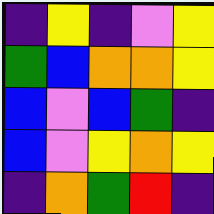[["indigo", "yellow", "indigo", "violet", "yellow"], ["green", "blue", "orange", "orange", "yellow"], ["blue", "violet", "blue", "green", "indigo"], ["blue", "violet", "yellow", "orange", "yellow"], ["indigo", "orange", "green", "red", "indigo"]]